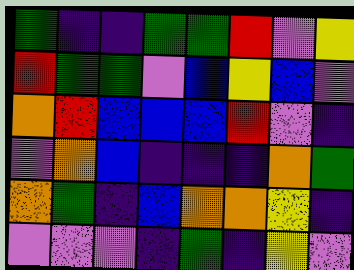[["green", "indigo", "indigo", "green", "green", "red", "violet", "yellow"], ["red", "green", "green", "violet", "blue", "yellow", "blue", "violet"], ["orange", "red", "blue", "blue", "blue", "red", "violet", "indigo"], ["violet", "orange", "blue", "indigo", "indigo", "indigo", "orange", "green"], ["orange", "green", "indigo", "blue", "orange", "orange", "yellow", "indigo"], ["violet", "violet", "violet", "indigo", "green", "indigo", "yellow", "violet"]]